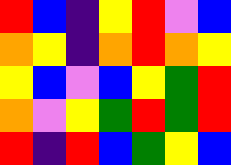[["red", "blue", "indigo", "yellow", "red", "violet", "blue"], ["orange", "yellow", "indigo", "orange", "red", "orange", "yellow"], ["yellow", "blue", "violet", "blue", "yellow", "green", "red"], ["orange", "violet", "yellow", "green", "red", "green", "red"], ["red", "indigo", "red", "blue", "green", "yellow", "blue"]]